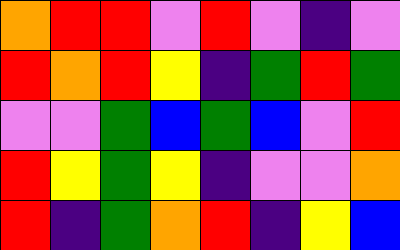[["orange", "red", "red", "violet", "red", "violet", "indigo", "violet"], ["red", "orange", "red", "yellow", "indigo", "green", "red", "green"], ["violet", "violet", "green", "blue", "green", "blue", "violet", "red"], ["red", "yellow", "green", "yellow", "indigo", "violet", "violet", "orange"], ["red", "indigo", "green", "orange", "red", "indigo", "yellow", "blue"]]